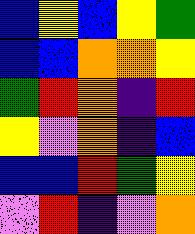[["blue", "yellow", "blue", "yellow", "green"], ["blue", "blue", "orange", "orange", "yellow"], ["green", "red", "orange", "indigo", "red"], ["yellow", "violet", "orange", "indigo", "blue"], ["blue", "blue", "red", "green", "yellow"], ["violet", "red", "indigo", "violet", "orange"]]